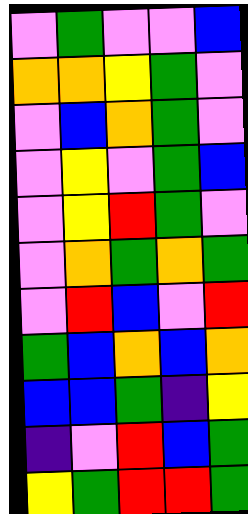[["violet", "green", "violet", "violet", "blue"], ["orange", "orange", "yellow", "green", "violet"], ["violet", "blue", "orange", "green", "violet"], ["violet", "yellow", "violet", "green", "blue"], ["violet", "yellow", "red", "green", "violet"], ["violet", "orange", "green", "orange", "green"], ["violet", "red", "blue", "violet", "red"], ["green", "blue", "orange", "blue", "orange"], ["blue", "blue", "green", "indigo", "yellow"], ["indigo", "violet", "red", "blue", "green"], ["yellow", "green", "red", "red", "green"]]